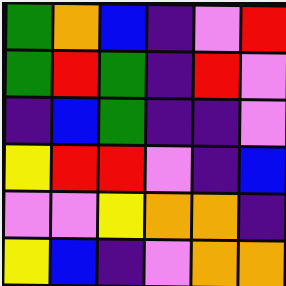[["green", "orange", "blue", "indigo", "violet", "red"], ["green", "red", "green", "indigo", "red", "violet"], ["indigo", "blue", "green", "indigo", "indigo", "violet"], ["yellow", "red", "red", "violet", "indigo", "blue"], ["violet", "violet", "yellow", "orange", "orange", "indigo"], ["yellow", "blue", "indigo", "violet", "orange", "orange"]]